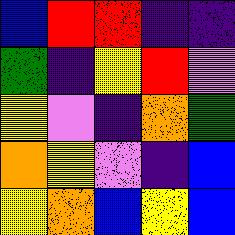[["blue", "red", "red", "indigo", "indigo"], ["green", "indigo", "yellow", "red", "violet"], ["yellow", "violet", "indigo", "orange", "green"], ["orange", "yellow", "violet", "indigo", "blue"], ["yellow", "orange", "blue", "yellow", "blue"]]